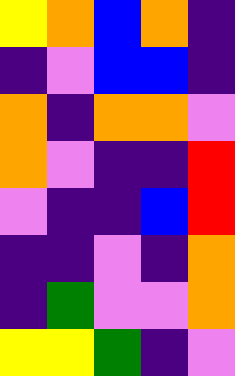[["yellow", "orange", "blue", "orange", "indigo"], ["indigo", "violet", "blue", "blue", "indigo"], ["orange", "indigo", "orange", "orange", "violet"], ["orange", "violet", "indigo", "indigo", "red"], ["violet", "indigo", "indigo", "blue", "red"], ["indigo", "indigo", "violet", "indigo", "orange"], ["indigo", "green", "violet", "violet", "orange"], ["yellow", "yellow", "green", "indigo", "violet"]]